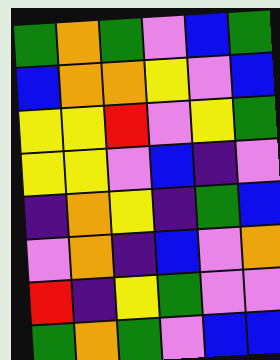[["green", "orange", "green", "violet", "blue", "green"], ["blue", "orange", "orange", "yellow", "violet", "blue"], ["yellow", "yellow", "red", "violet", "yellow", "green"], ["yellow", "yellow", "violet", "blue", "indigo", "violet"], ["indigo", "orange", "yellow", "indigo", "green", "blue"], ["violet", "orange", "indigo", "blue", "violet", "orange"], ["red", "indigo", "yellow", "green", "violet", "violet"], ["green", "orange", "green", "violet", "blue", "blue"]]